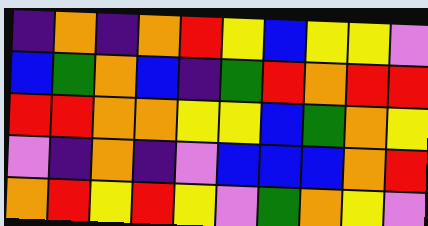[["indigo", "orange", "indigo", "orange", "red", "yellow", "blue", "yellow", "yellow", "violet"], ["blue", "green", "orange", "blue", "indigo", "green", "red", "orange", "red", "red"], ["red", "red", "orange", "orange", "yellow", "yellow", "blue", "green", "orange", "yellow"], ["violet", "indigo", "orange", "indigo", "violet", "blue", "blue", "blue", "orange", "red"], ["orange", "red", "yellow", "red", "yellow", "violet", "green", "orange", "yellow", "violet"]]